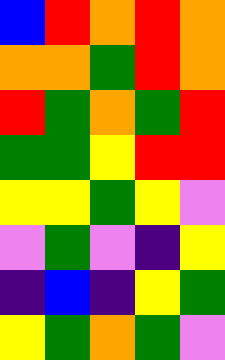[["blue", "red", "orange", "red", "orange"], ["orange", "orange", "green", "red", "orange"], ["red", "green", "orange", "green", "red"], ["green", "green", "yellow", "red", "red"], ["yellow", "yellow", "green", "yellow", "violet"], ["violet", "green", "violet", "indigo", "yellow"], ["indigo", "blue", "indigo", "yellow", "green"], ["yellow", "green", "orange", "green", "violet"]]